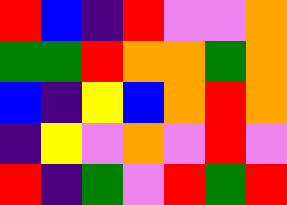[["red", "blue", "indigo", "red", "violet", "violet", "orange"], ["green", "green", "red", "orange", "orange", "green", "orange"], ["blue", "indigo", "yellow", "blue", "orange", "red", "orange"], ["indigo", "yellow", "violet", "orange", "violet", "red", "violet"], ["red", "indigo", "green", "violet", "red", "green", "red"]]